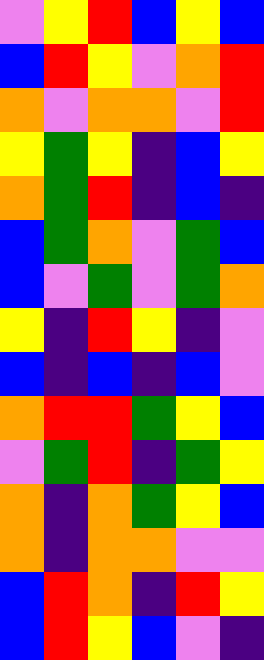[["violet", "yellow", "red", "blue", "yellow", "blue"], ["blue", "red", "yellow", "violet", "orange", "red"], ["orange", "violet", "orange", "orange", "violet", "red"], ["yellow", "green", "yellow", "indigo", "blue", "yellow"], ["orange", "green", "red", "indigo", "blue", "indigo"], ["blue", "green", "orange", "violet", "green", "blue"], ["blue", "violet", "green", "violet", "green", "orange"], ["yellow", "indigo", "red", "yellow", "indigo", "violet"], ["blue", "indigo", "blue", "indigo", "blue", "violet"], ["orange", "red", "red", "green", "yellow", "blue"], ["violet", "green", "red", "indigo", "green", "yellow"], ["orange", "indigo", "orange", "green", "yellow", "blue"], ["orange", "indigo", "orange", "orange", "violet", "violet"], ["blue", "red", "orange", "indigo", "red", "yellow"], ["blue", "red", "yellow", "blue", "violet", "indigo"]]